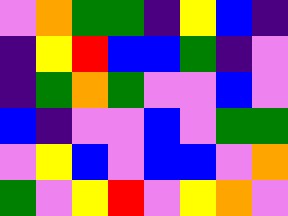[["violet", "orange", "green", "green", "indigo", "yellow", "blue", "indigo"], ["indigo", "yellow", "red", "blue", "blue", "green", "indigo", "violet"], ["indigo", "green", "orange", "green", "violet", "violet", "blue", "violet"], ["blue", "indigo", "violet", "violet", "blue", "violet", "green", "green"], ["violet", "yellow", "blue", "violet", "blue", "blue", "violet", "orange"], ["green", "violet", "yellow", "red", "violet", "yellow", "orange", "violet"]]